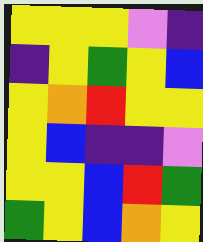[["yellow", "yellow", "yellow", "violet", "indigo"], ["indigo", "yellow", "green", "yellow", "blue"], ["yellow", "orange", "red", "yellow", "yellow"], ["yellow", "blue", "indigo", "indigo", "violet"], ["yellow", "yellow", "blue", "red", "green"], ["green", "yellow", "blue", "orange", "yellow"]]